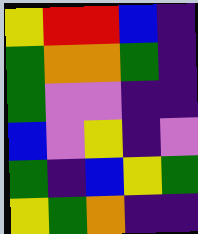[["yellow", "red", "red", "blue", "indigo"], ["green", "orange", "orange", "green", "indigo"], ["green", "violet", "violet", "indigo", "indigo"], ["blue", "violet", "yellow", "indigo", "violet"], ["green", "indigo", "blue", "yellow", "green"], ["yellow", "green", "orange", "indigo", "indigo"]]